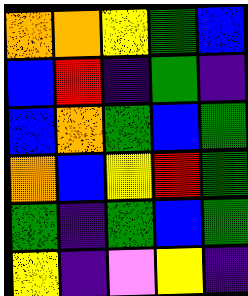[["orange", "orange", "yellow", "green", "blue"], ["blue", "red", "indigo", "green", "indigo"], ["blue", "orange", "green", "blue", "green"], ["orange", "blue", "yellow", "red", "green"], ["green", "indigo", "green", "blue", "green"], ["yellow", "indigo", "violet", "yellow", "indigo"]]